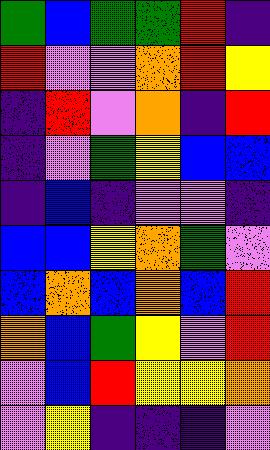[["green", "blue", "green", "green", "red", "indigo"], ["red", "violet", "violet", "orange", "red", "yellow"], ["indigo", "red", "violet", "orange", "indigo", "red"], ["indigo", "violet", "green", "yellow", "blue", "blue"], ["indigo", "blue", "indigo", "violet", "violet", "indigo"], ["blue", "blue", "yellow", "orange", "green", "violet"], ["blue", "orange", "blue", "orange", "blue", "red"], ["orange", "blue", "green", "yellow", "violet", "red"], ["violet", "blue", "red", "yellow", "yellow", "orange"], ["violet", "yellow", "indigo", "indigo", "indigo", "violet"]]